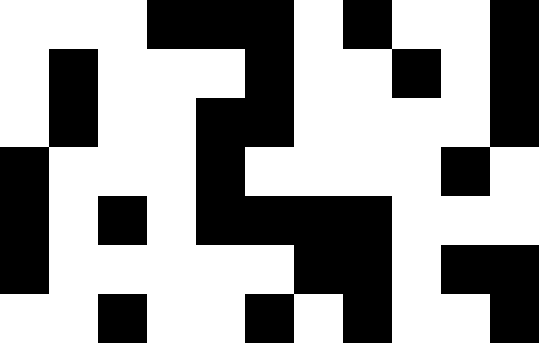[["white", "white", "white", "black", "black", "black", "white", "black", "white", "white", "black"], ["white", "black", "white", "white", "white", "black", "white", "white", "black", "white", "black"], ["white", "black", "white", "white", "black", "black", "white", "white", "white", "white", "black"], ["black", "white", "white", "white", "black", "white", "white", "white", "white", "black", "white"], ["black", "white", "black", "white", "black", "black", "black", "black", "white", "white", "white"], ["black", "white", "white", "white", "white", "white", "black", "black", "white", "black", "black"], ["white", "white", "black", "white", "white", "black", "white", "black", "white", "white", "black"]]